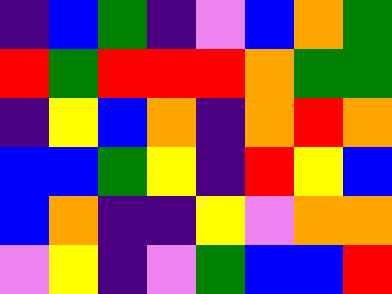[["indigo", "blue", "green", "indigo", "violet", "blue", "orange", "green"], ["red", "green", "red", "red", "red", "orange", "green", "green"], ["indigo", "yellow", "blue", "orange", "indigo", "orange", "red", "orange"], ["blue", "blue", "green", "yellow", "indigo", "red", "yellow", "blue"], ["blue", "orange", "indigo", "indigo", "yellow", "violet", "orange", "orange"], ["violet", "yellow", "indigo", "violet", "green", "blue", "blue", "red"]]